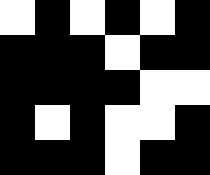[["white", "black", "white", "black", "white", "black"], ["black", "black", "black", "white", "black", "black"], ["black", "black", "black", "black", "white", "white"], ["black", "white", "black", "white", "white", "black"], ["black", "black", "black", "white", "black", "black"]]